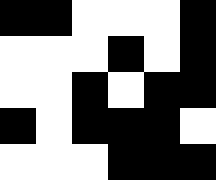[["black", "black", "white", "white", "white", "black"], ["white", "white", "white", "black", "white", "black"], ["white", "white", "black", "white", "black", "black"], ["black", "white", "black", "black", "black", "white"], ["white", "white", "white", "black", "black", "black"]]